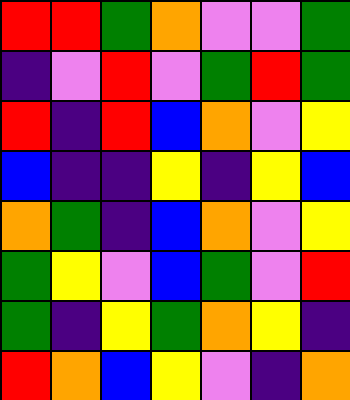[["red", "red", "green", "orange", "violet", "violet", "green"], ["indigo", "violet", "red", "violet", "green", "red", "green"], ["red", "indigo", "red", "blue", "orange", "violet", "yellow"], ["blue", "indigo", "indigo", "yellow", "indigo", "yellow", "blue"], ["orange", "green", "indigo", "blue", "orange", "violet", "yellow"], ["green", "yellow", "violet", "blue", "green", "violet", "red"], ["green", "indigo", "yellow", "green", "orange", "yellow", "indigo"], ["red", "orange", "blue", "yellow", "violet", "indigo", "orange"]]